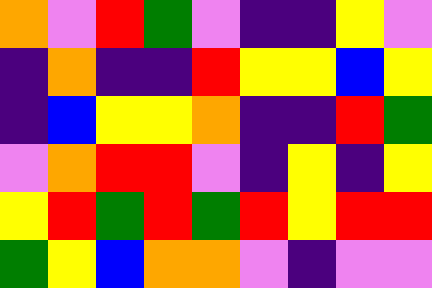[["orange", "violet", "red", "green", "violet", "indigo", "indigo", "yellow", "violet"], ["indigo", "orange", "indigo", "indigo", "red", "yellow", "yellow", "blue", "yellow"], ["indigo", "blue", "yellow", "yellow", "orange", "indigo", "indigo", "red", "green"], ["violet", "orange", "red", "red", "violet", "indigo", "yellow", "indigo", "yellow"], ["yellow", "red", "green", "red", "green", "red", "yellow", "red", "red"], ["green", "yellow", "blue", "orange", "orange", "violet", "indigo", "violet", "violet"]]